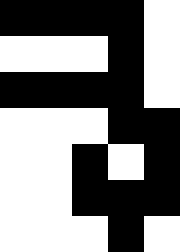[["black", "black", "black", "black", "white"], ["white", "white", "white", "black", "white"], ["black", "black", "black", "black", "white"], ["white", "white", "white", "black", "black"], ["white", "white", "black", "white", "black"], ["white", "white", "black", "black", "black"], ["white", "white", "white", "black", "white"]]